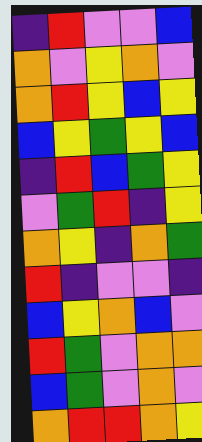[["indigo", "red", "violet", "violet", "blue"], ["orange", "violet", "yellow", "orange", "violet"], ["orange", "red", "yellow", "blue", "yellow"], ["blue", "yellow", "green", "yellow", "blue"], ["indigo", "red", "blue", "green", "yellow"], ["violet", "green", "red", "indigo", "yellow"], ["orange", "yellow", "indigo", "orange", "green"], ["red", "indigo", "violet", "violet", "indigo"], ["blue", "yellow", "orange", "blue", "violet"], ["red", "green", "violet", "orange", "orange"], ["blue", "green", "violet", "orange", "violet"], ["orange", "red", "red", "orange", "yellow"]]